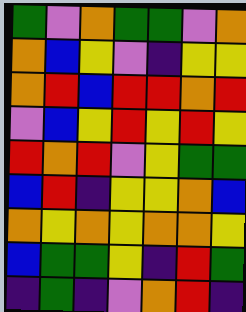[["green", "violet", "orange", "green", "green", "violet", "orange"], ["orange", "blue", "yellow", "violet", "indigo", "yellow", "yellow"], ["orange", "red", "blue", "red", "red", "orange", "red"], ["violet", "blue", "yellow", "red", "yellow", "red", "yellow"], ["red", "orange", "red", "violet", "yellow", "green", "green"], ["blue", "red", "indigo", "yellow", "yellow", "orange", "blue"], ["orange", "yellow", "orange", "yellow", "orange", "orange", "yellow"], ["blue", "green", "green", "yellow", "indigo", "red", "green"], ["indigo", "green", "indigo", "violet", "orange", "red", "indigo"]]